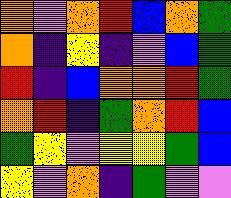[["orange", "violet", "orange", "red", "blue", "orange", "green"], ["orange", "indigo", "yellow", "indigo", "violet", "blue", "green"], ["red", "indigo", "blue", "orange", "orange", "red", "green"], ["orange", "red", "indigo", "green", "orange", "red", "blue"], ["green", "yellow", "violet", "yellow", "yellow", "green", "blue"], ["yellow", "violet", "orange", "indigo", "green", "violet", "violet"]]